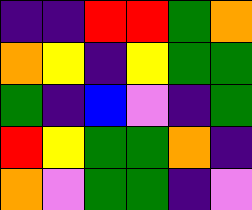[["indigo", "indigo", "red", "red", "green", "orange"], ["orange", "yellow", "indigo", "yellow", "green", "green"], ["green", "indigo", "blue", "violet", "indigo", "green"], ["red", "yellow", "green", "green", "orange", "indigo"], ["orange", "violet", "green", "green", "indigo", "violet"]]